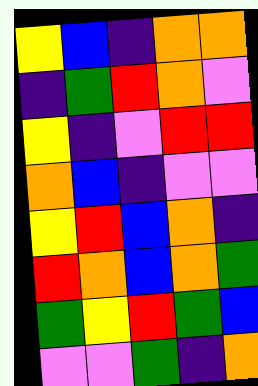[["yellow", "blue", "indigo", "orange", "orange"], ["indigo", "green", "red", "orange", "violet"], ["yellow", "indigo", "violet", "red", "red"], ["orange", "blue", "indigo", "violet", "violet"], ["yellow", "red", "blue", "orange", "indigo"], ["red", "orange", "blue", "orange", "green"], ["green", "yellow", "red", "green", "blue"], ["violet", "violet", "green", "indigo", "orange"]]